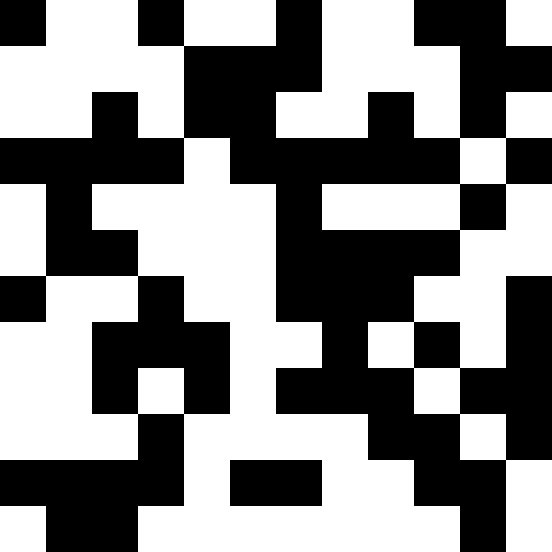[["black", "white", "white", "black", "white", "white", "black", "white", "white", "black", "black", "white"], ["white", "white", "white", "white", "black", "black", "black", "white", "white", "white", "black", "black"], ["white", "white", "black", "white", "black", "black", "white", "white", "black", "white", "black", "white"], ["black", "black", "black", "black", "white", "black", "black", "black", "black", "black", "white", "black"], ["white", "black", "white", "white", "white", "white", "black", "white", "white", "white", "black", "white"], ["white", "black", "black", "white", "white", "white", "black", "black", "black", "black", "white", "white"], ["black", "white", "white", "black", "white", "white", "black", "black", "black", "white", "white", "black"], ["white", "white", "black", "black", "black", "white", "white", "black", "white", "black", "white", "black"], ["white", "white", "black", "white", "black", "white", "black", "black", "black", "white", "black", "black"], ["white", "white", "white", "black", "white", "white", "white", "white", "black", "black", "white", "black"], ["black", "black", "black", "black", "white", "black", "black", "white", "white", "black", "black", "white"], ["white", "black", "black", "white", "white", "white", "white", "white", "white", "white", "black", "white"]]